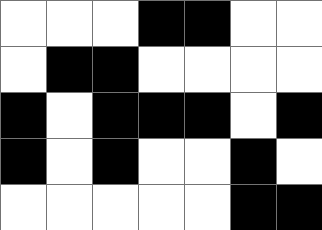[["white", "white", "white", "black", "black", "white", "white"], ["white", "black", "black", "white", "white", "white", "white"], ["black", "white", "black", "black", "black", "white", "black"], ["black", "white", "black", "white", "white", "black", "white"], ["white", "white", "white", "white", "white", "black", "black"]]